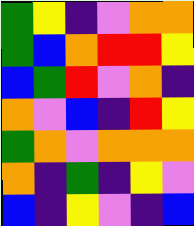[["green", "yellow", "indigo", "violet", "orange", "orange"], ["green", "blue", "orange", "red", "red", "yellow"], ["blue", "green", "red", "violet", "orange", "indigo"], ["orange", "violet", "blue", "indigo", "red", "yellow"], ["green", "orange", "violet", "orange", "orange", "orange"], ["orange", "indigo", "green", "indigo", "yellow", "violet"], ["blue", "indigo", "yellow", "violet", "indigo", "blue"]]